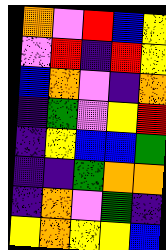[["orange", "violet", "red", "blue", "yellow"], ["violet", "red", "indigo", "red", "yellow"], ["blue", "orange", "violet", "indigo", "orange"], ["indigo", "green", "violet", "yellow", "red"], ["indigo", "yellow", "blue", "blue", "green"], ["indigo", "indigo", "green", "orange", "orange"], ["indigo", "orange", "violet", "green", "indigo"], ["yellow", "orange", "yellow", "yellow", "blue"]]